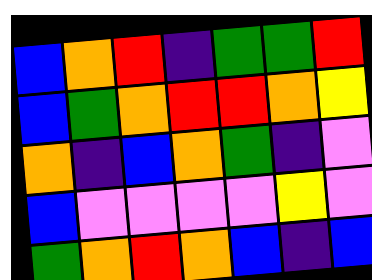[["blue", "orange", "red", "indigo", "green", "green", "red"], ["blue", "green", "orange", "red", "red", "orange", "yellow"], ["orange", "indigo", "blue", "orange", "green", "indigo", "violet"], ["blue", "violet", "violet", "violet", "violet", "yellow", "violet"], ["green", "orange", "red", "orange", "blue", "indigo", "blue"]]